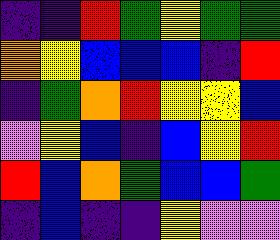[["indigo", "indigo", "red", "green", "yellow", "green", "green"], ["orange", "yellow", "blue", "blue", "blue", "indigo", "red"], ["indigo", "green", "orange", "red", "yellow", "yellow", "blue"], ["violet", "yellow", "blue", "indigo", "blue", "yellow", "red"], ["red", "blue", "orange", "green", "blue", "blue", "green"], ["indigo", "blue", "indigo", "indigo", "yellow", "violet", "violet"]]